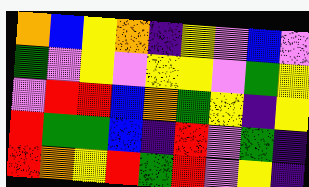[["orange", "blue", "yellow", "orange", "indigo", "yellow", "violet", "blue", "violet"], ["green", "violet", "yellow", "violet", "yellow", "yellow", "violet", "green", "yellow"], ["violet", "red", "red", "blue", "orange", "green", "yellow", "indigo", "yellow"], ["red", "green", "green", "blue", "indigo", "red", "violet", "green", "indigo"], ["red", "orange", "yellow", "red", "green", "red", "violet", "yellow", "indigo"]]